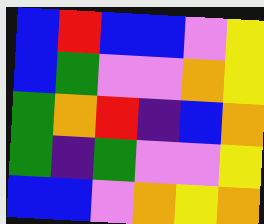[["blue", "red", "blue", "blue", "violet", "yellow"], ["blue", "green", "violet", "violet", "orange", "yellow"], ["green", "orange", "red", "indigo", "blue", "orange"], ["green", "indigo", "green", "violet", "violet", "yellow"], ["blue", "blue", "violet", "orange", "yellow", "orange"]]